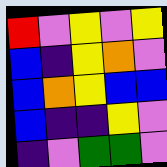[["red", "violet", "yellow", "violet", "yellow"], ["blue", "indigo", "yellow", "orange", "violet"], ["blue", "orange", "yellow", "blue", "blue"], ["blue", "indigo", "indigo", "yellow", "violet"], ["indigo", "violet", "green", "green", "violet"]]